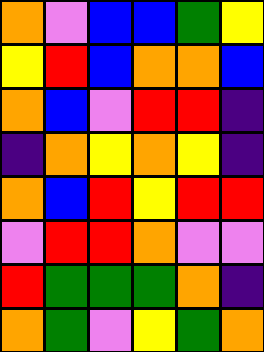[["orange", "violet", "blue", "blue", "green", "yellow"], ["yellow", "red", "blue", "orange", "orange", "blue"], ["orange", "blue", "violet", "red", "red", "indigo"], ["indigo", "orange", "yellow", "orange", "yellow", "indigo"], ["orange", "blue", "red", "yellow", "red", "red"], ["violet", "red", "red", "orange", "violet", "violet"], ["red", "green", "green", "green", "orange", "indigo"], ["orange", "green", "violet", "yellow", "green", "orange"]]